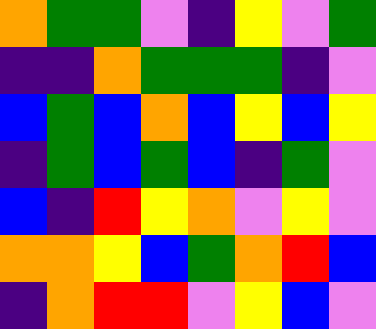[["orange", "green", "green", "violet", "indigo", "yellow", "violet", "green"], ["indigo", "indigo", "orange", "green", "green", "green", "indigo", "violet"], ["blue", "green", "blue", "orange", "blue", "yellow", "blue", "yellow"], ["indigo", "green", "blue", "green", "blue", "indigo", "green", "violet"], ["blue", "indigo", "red", "yellow", "orange", "violet", "yellow", "violet"], ["orange", "orange", "yellow", "blue", "green", "orange", "red", "blue"], ["indigo", "orange", "red", "red", "violet", "yellow", "blue", "violet"]]